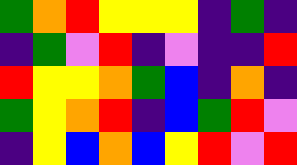[["green", "orange", "red", "yellow", "yellow", "yellow", "indigo", "green", "indigo"], ["indigo", "green", "violet", "red", "indigo", "violet", "indigo", "indigo", "red"], ["red", "yellow", "yellow", "orange", "green", "blue", "indigo", "orange", "indigo"], ["green", "yellow", "orange", "red", "indigo", "blue", "green", "red", "violet"], ["indigo", "yellow", "blue", "orange", "blue", "yellow", "red", "violet", "red"]]